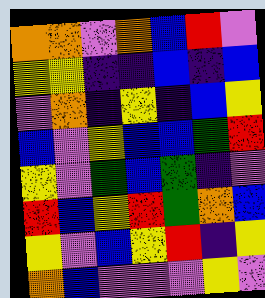[["orange", "orange", "violet", "orange", "blue", "red", "violet"], ["yellow", "yellow", "indigo", "indigo", "blue", "indigo", "blue"], ["violet", "orange", "indigo", "yellow", "indigo", "blue", "yellow"], ["blue", "violet", "yellow", "blue", "blue", "green", "red"], ["yellow", "violet", "green", "blue", "green", "indigo", "violet"], ["red", "blue", "yellow", "red", "green", "orange", "blue"], ["yellow", "violet", "blue", "yellow", "red", "indigo", "yellow"], ["orange", "blue", "violet", "violet", "violet", "yellow", "violet"]]